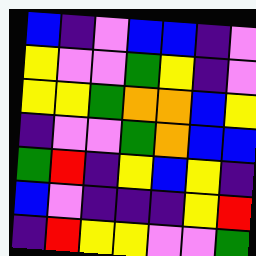[["blue", "indigo", "violet", "blue", "blue", "indigo", "violet"], ["yellow", "violet", "violet", "green", "yellow", "indigo", "violet"], ["yellow", "yellow", "green", "orange", "orange", "blue", "yellow"], ["indigo", "violet", "violet", "green", "orange", "blue", "blue"], ["green", "red", "indigo", "yellow", "blue", "yellow", "indigo"], ["blue", "violet", "indigo", "indigo", "indigo", "yellow", "red"], ["indigo", "red", "yellow", "yellow", "violet", "violet", "green"]]